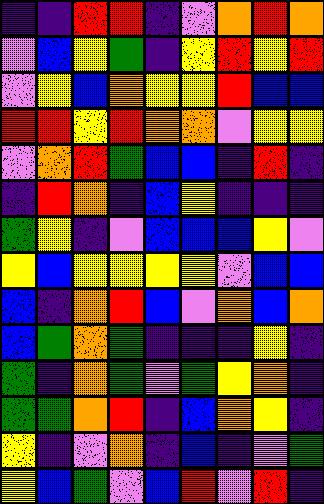[["indigo", "indigo", "red", "red", "indigo", "violet", "orange", "red", "orange"], ["violet", "blue", "yellow", "green", "indigo", "yellow", "red", "yellow", "red"], ["violet", "yellow", "blue", "orange", "yellow", "yellow", "red", "blue", "blue"], ["red", "red", "yellow", "red", "orange", "orange", "violet", "yellow", "yellow"], ["violet", "orange", "red", "green", "blue", "blue", "indigo", "red", "indigo"], ["indigo", "red", "orange", "indigo", "blue", "yellow", "indigo", "indigo", "indigo"], ["green", "yellow", "indigo", "violet", "blue", "blue", "blue", "yellow", "violet"], ["yellow", "blue", "yellow", "yellow", "yellow", "yellow", "violet", "blue", "blue"], ["blue", "indigo", "orange", "red", "blue", "violet", "orange", "blue", "orange"], ["blue", "green", "orange", "green", "indigo", "indigo", "indigo", "yellow", "indigo"], ["green", "indigo", "orange", "green", "violet", "green", "yellow", "orange", "indigo"], ["green", "green", "orange", "red", "indigo", "blue", "orange", "yellow", "indigo"], ["yellow", "indigo", "violet", "orange", "indigo", "blue", "indigo", "violet", "green"], ["yellow", "blue", "green", "violet", "blue", "red", "violet", "red", "indigo"]]